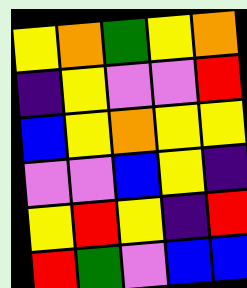[["yellow", "orange", "green", "yellow", "orange"], ["indigo", "yellow", "violet", "violet", "red"], ["blue", "yellow", "orange", "yellow", "yellow"], ["violet", "violet", "blue", "yellow", "indigo"], ["yellow", "red", "yellow", "indigo", "red"], ["red", "green", "violet", "blue", "blue"]]